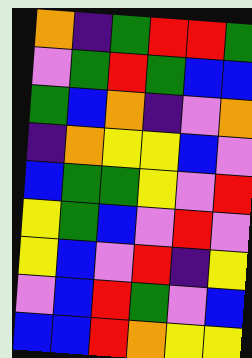[["orange", "indigo", "green", "red", "red", "green"], ["violet", "green", "red", "green", "blue", "blue"], ["green", "blue", "orange", "indigo", "violet", "orange"], ["indigo", "orange", "yellow", "yellow", "blue", "violet"], ["blue", "green", "green", "yellow", "violet", "red"], ["yellow", "green", "blue", "violet", "red", "violet"], ["yellow", "blue", "violet", "red", "indigo", "yellow"], ["violet", "blue", "red", "green", "violet", "blue"], ["blue", "blue", "red", "orange", "yellow", "yellow"]]